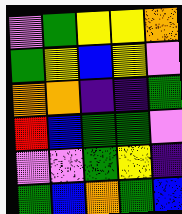[["violet", "green", "yellow", "yellow", "orange"], ["green", "yellow", "blue", "yellow", "violet"], ["orange", "orange", "indigo", "indigo", "green"], ["red", "blue", "green", "green", "violet"], ["violet", "violet", "green", "yellow", "indigo"], ["green", "blue", "orange", "green", "blue"]]